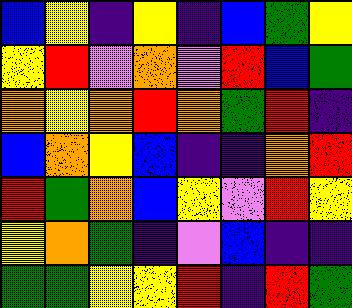[["blue", "yellow", "indigo", "yellow", "indigo", "blue", "green", "yellow"], ["yellow", "red", "violet", "orange", "violet", "red", "blue", "green"], ["orange", "yellow", "orange", "red", "orange", "green", "red", "indigo"], ["blue", "orange", "yellow", "blue", "indigo", "indigo", "orange", "red"], ["red", "green", "orange", "blue", "yellow", "violet", "red", "yellow"], ["yellow", "orange", "green", "indigo", "violet", "blue", "indigo", "indigo"], ["green", "green", "yellow", "yellow", "red", "indigo", "red", "green"]]